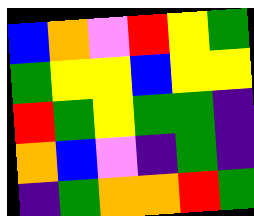[["blue", "orange", "violet", "red", "yellow", "green"], ["green", "yellow", "yellow", "blue", "yellow", "yellow"], ["red", "green", "yellow", "green", "green", "indigo"], ["orange", "blue", "violet", "indigo", "green", "indigo"], ["indigo", "green", "orange", "orange", "red", "green"]]